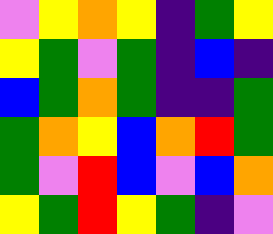[["violet", "yellow", "orange", "yellow", "indigo", "green", "yellow"], ["yellow", "green", "violet", "green", "indigo", "blue", "indigo"], ["blue", "green", "orange", "green", "indigo", "indigo", "green"], ["green", "orange", "yellow", "blue", "orange", "red", "green"], ["green", "violet", "red", "blue", "violet", "blue", "orange"], ["yellow", "green", "red", "yellow", "green", "indigo", "violet"]]